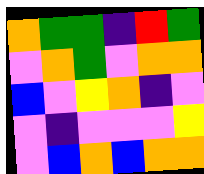[["orange", "green", "green", "indigo", "red", "green"], ["violet", "orange", "green", "violet", "orange", "orange"], ["blue", "violet", "yellow", "orange", "indigo", "violet"], ["violet", "indigo", "violet", "violet", "violet", "yellow"], ["violet", "blue", "orange", "blue", "orange", "orange"]]